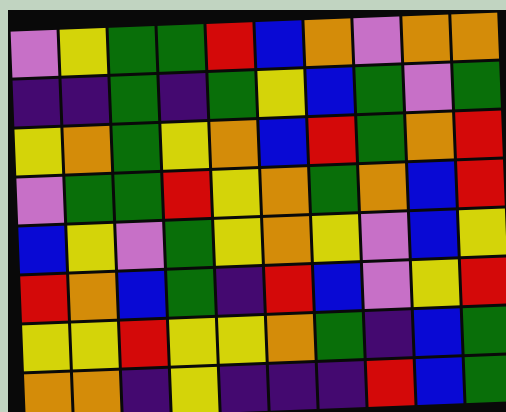[["violet", "yellow", "green", "green", "red", "blue", "orange", "violet", "orange", "orange"], ["indigo", "indigo", "green", "indigo", "green", "yellow", "blue", "green", "violet", "green"], ["yellow", "orange", "green", "yellow", "orange", "blue", "red", "green", "orange", "red"], ["violet", "green", "green", "red", "yellow", "orange", "green", "orange", "blue", "red"], ["blue", "yellow", "violet", "green", "yellow", "orange", "yellow", "violet", "blue", "yellow"], ["red", "orange", "blue", "green", "indigo", "red", "blue", "violet", "yellow", "red"], ["yellow", "yellow", "red", "yellow", "yellow", "orange", "green", "indigo", "blue", "green"], ["orange", "orange", "indigo", "yellow", "indigo", "indigo", "indigo", "red", "blue", "green"]]